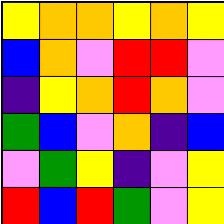[["yellow", "orange", "orange", "yellow", "orange", "yellow"], ["blue", "orange", "violet", "red", "red", "violet"], ["indigo", "yellow", "orange", "red", "orange", "violet"], ["green", "blue", "violet", "orange", "indigo", "blue"], ["violet", "green", "yellow", "indigo", "violet", "yellow"], ["red", "blue", "red", "green", "violet", "yellow"]]